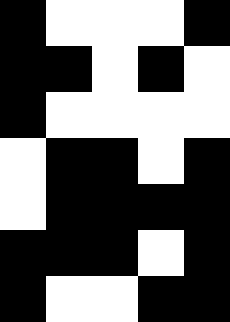[["black", "white", "white", "white", "black"], ["black", "black", "white", "black", "white"], ["black", "white", "white", "white", "white"], ["white", "black", "black", "white", "black"], ["white", "black", "black", "black", "black"], ["black", "black", "black", "white", "black"], ["black", "white", "white", "black", "black"]]